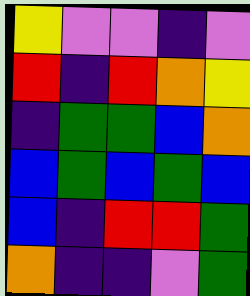[["yellow", "violet", "violet", "indigo", "violet"], ["red", "indigo", "red", "orange", "yellow"], ["indigo", "green", "green", "blue", "orange"], ["blue", "green", "blue", "green", "blue"], ["blue", "indigo", "red", "red", "green"], ["orange", "indigo", "indigo", "violet", "green"]]